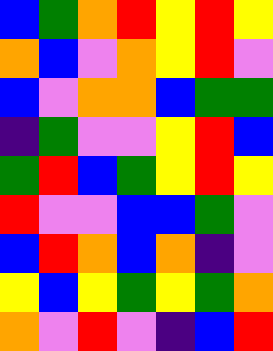[["blue", "green", "orange", "red", "yellow", "red", "yellow"], ["orange", "blue", "violet", "orange", "yellow", "red", "violet"], ["blue", "violet", "orange", "orange", "blue", "green", "green"], ["indigo", "green", "violet", "violet", "yellow", "red", "blue"], ["green", "red", "blue", "green", "yellow", "red", "yellow"], ["red", "violet", "violet", "blue", "blue", "green", "violet"], ["blue", "red", "orange", "blue", "orange", "indigo", "violet"], ["yellow", "blue", "yellow", "green", "yellow", "green", "orange"], ["orange", "violet", "red", "violet", "indigo", "blue", "red"]]